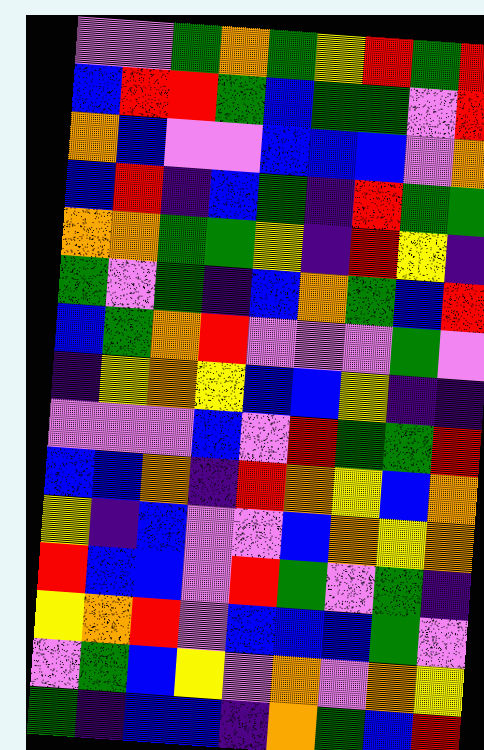[["violet", "violet", "green", "orange", "green", "yellow", "red", "green", "red"], ["blue", "red", "red", "green", "blue", "green", "green", "violet", "red"], ["orange", "blue", "violet", "violet", "blue", "blue", "blue", "violet", "orange"], ["blue", "red", "indigo", "blue", "green", "indigo", "red", "green", "green"], ["orange", "orange", "green", "green", "yellow", "indigo", "red", "yellow", "indigo"], ["green", "violet", "green", "indigo", "blue", "orange", "green", "blue", "red"], ["blue", "green", "orange", "red", "violet", "violet", "violet", "green", "violet"], ["indigo", "yellow", "orange", "yellow", "blue", "blue", "yellow", "indigo", "indigo"], ["violet", "violet", "violet", "blue", "violet", "red", "green", "green", "red"], ["blue", "blue", "orange", "indigo", "red", "orange", "yellow", "blue", "orange"], ["yellow", "indigo", "blue", "violet", "violet", "blue", "orange", "yellow", "orange"], ["red", "blue", "blue", "violet", "red", "green", "violet", "green", "indigo"], ["yellow", "orange", "red", "violet", "blue", "blue", "blue", "green", "violet"], ["violet", "green", "blue", "yellow", "violet", "orange", "violet", "orange", "yellow"], ["green", "indigo", "blue", "blue", "indigo", "orange", "green", "blue", "red"]]